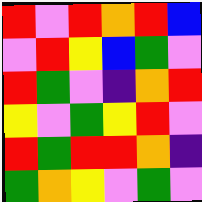[["red", "violet", "red", "orange", "red", "blue"], ["violet", "red", "yellow", "blue", "green", "violet"], ["red", "green", "violet", "indigo", "orange", "red"], ["yellow", "violet", "green", "yellow", "red", "violet"], ["red", "green", "red", "red", "orange", "indigo"], ["green", "orange", "yellow", "violet", "green", "violet"]]